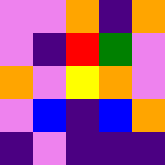[["violet", "violet", "orange", "indigo", "orange"], ["violet", "indigo", "red", "green", "violet"], ["orange", "violet", "yellow", "orange", "violet"], ["violet", "blue", "indigo", "blue", "orange"], ["indigo", "violet", "indigo", "indigo", "indigo"]]